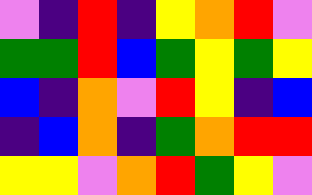[["violet", "indigo", "red", "indigo", "yellow", "orange", "red", "violet"], ["green", "green", "red", "blue", "green", "yellow", "green", "yellow"], ["blue", "indigo", "orange", "violet", "red", "yellow", "indigo", "blue"], ["indigo", "blue", "orange", "indigo", "green", "orange", "red", "red"], ["yellow", "yellow", "violet", "orange", "red", "green", "yellow", "violet"]]